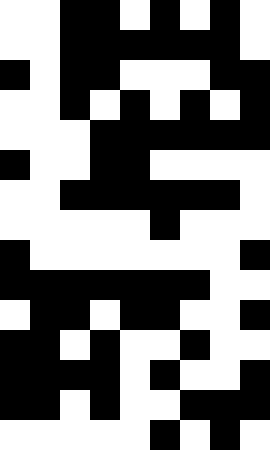[["white", "white", "black", "black", "white", "black", "white", "black", "white"], ["white", "white", "black", "black", "black", "black", "black", "black", "white"], ["black", "white", "black", "black", "white", "white", "white", "black", "black"], ["white", "white", "black", "white", "black", "white", "black", "white", "black"], ["white", "white", "white", "black", "black", "black", "black", "black", "black"], ["black", "white", "white", "black", "black", "white", "white", "white", "white"], ["white", "white", "black", "black", "black", "black", "black", "black", "white"], ["white", "white", "white", "white", "white", "black", "white", "white", "white"], ["black", "white", "white", "white", "white", "white", "white", "white", "black"], ["black", "black", "black", "black", "black", "black", "black", "white", "white"], ["white", "black", "black", "white", "black", "black", "white", "white", "black"], ["black", "black", "white", "black", "white", "white", "black", "white", "white"], ["black", "black", "black", "black", "white", "black", "white", "white", "black"], ["black", "black", "white", "black", "white", "white", "black", "black", "black"], ["white", "white", "white", "white", "white", "black", "white", "black", "white"]]